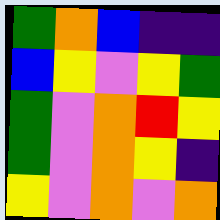[["green", "orange", "blue", "indigo", "indigo"], ["blue", "yellow", "violet", "yellow", "green"], ["green", "violet", "orange", "red", "yellow"], ["green", "violet", "orange", "yellow", "indigo"], ["yellow", "violet", "orange", "violet", "orange"]]